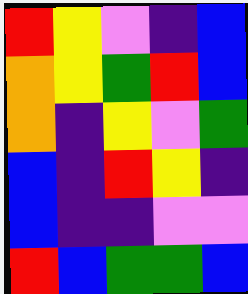[["red", "yellow", "violet", "indigo", "blue"], ["orange", "yellow", "green", "red", "blue"], ["orange", "indigo", "yellow", "violet", "green"], ["blue", "indigo", "red", "yellow", "indigo"], ["blue", "indigo", "indigo", "violet", "violet"], ["red", "blue", "green", "green", "blue"]]